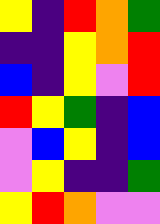[["yellow", "indigo", "red", "orange", "green"], ["indigo", "indigo", "yellow", "orange", "red"], ["blue", "indigo", "yellow", "violet", "red"], ["red", "yellow", "green", "indigo", "blue"], ["violet", "blue", "yellow", "indigo", "blue"], ["violet", "yellow", "indigo", "indigo", "green"], ["yellow", "red", "orange", "violet", "violet"]]